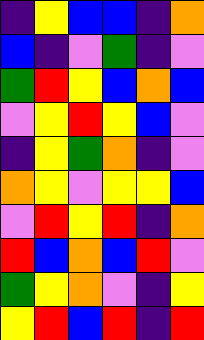[["indigo", "yellow", "blue", "blue", "indigo", "orange"], ["blue", "indigo", "violet", "green", "indigo", "violet"], ["green", "red", "yellow", "blue", "orange", "blue"], ["violet", "yellow", "red", "yellow", "blue", "violet"], ["indigo", "yellow", "green", "orange", "indigo", "violet"], ["orange", "yellow", "violet", "yellow", "yellow", "blue"], ["violet", "red", "yellow", "red", "indigo", "orange"], ["red", "blue", "orange", "blue", "red", "violet"], ["green", "yellow", "orange", "violet", "indigo", "yellow"], ["yellow", "red", "blue", "red", "indigo", "red"]]